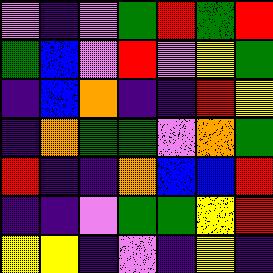[["violet", "indigo", "violet", "green", "red", "green", "red"], ["green", "blue", "violet", "red", "violet", "yellow", "green"], ["indigo", "blue", "orange", "indigo", "indigo", "red", "yellow"], ["indigo", "orange", "green", "green", "violet", "orange", "green"], ["red", "indigo", "indigo", "orange", "blue", "blue", "red"], ["indigo", "indigo", "violet", "green", "green", "yellow", "red"], ["yellow", "yellow", "indigo", "violet", "indigo", "yellow", "indigo"]]